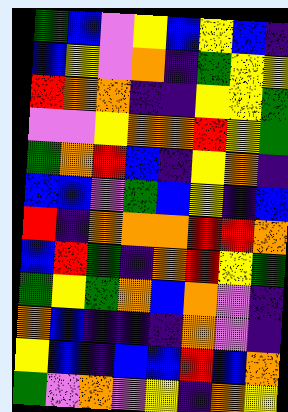[["green", "blue", "violet", "yellow", "blue", "yellow", "blue", "indigo"], ["blue", "yellow", "violet", "orange", "indigo", "green", "yellow", "yellow"], ["red", "orange", "orange", "indigo", "indigo", "yellow", "yellow", "green"], ["violet", "violet", "yellow", "orange", "orange", "red", "yellow", "green"], ["green", "orange", "red", "blue", "indigo", "yellow", "orange", "indigo"], ["blue", "blue", "violet", "green", "blue", "yellow", "indigo", "blue"], ["red", "indigo", "orange", "orange", "orange", "red", "red", "orange"], ["blue", "red", "green", "indigo", "orange", "red", "yellow", "green"], ["green", "yellow", "green", "orange", "blue", "orange", "violet", "indigo"], ["orange", "blue", "indigo", "indigo", "indigo", "orange", "violet", "indigo"], ["yellow", "blue", "indigo", "blue", "blue", "red", "blue", "orange"], ["green", "violet", "orange", "violet", "yellow", "indigo", "orange", "yellow"]]